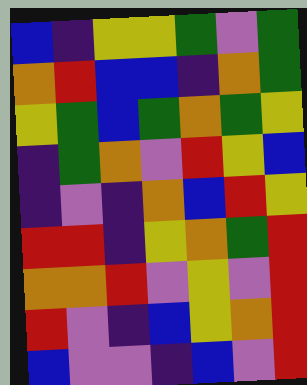[["blue", "indigo", "yellow", "yellow", "green", "violet", "green"], ["orange", "red", "blue", "blue", "indigo", "orange", "green"], ["yellow", "green", "blue", "green", "orange", "green", "yellow"], ["indigo", "green", "orange", "violet", "red", "yellow", "blue"], ["indigo", "violet", "indigo", "orange", "blue", "red", "yellow"], ["red", "red", "indigo", "yellow", "orange", "green", "red"], ["orange", "orange", "red", "violet", "yellow", "violet", "red"], ["red", "violet", "indigo", "blue", "yellow", "orange", "red"], ["blue", "violet", "violet", "indigo", "blue", "violet", "red"]]